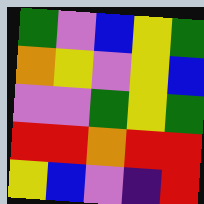[["green", "violet", "blue", "yellow", "green"], ["orange", "yellow", "violet", "yellow", "blue"], ["violet", "violet", "green", "yellow", "green"], ["red", "red", "orange", "red", "red"], ["yellow", "blue", "violet", "indigo", "red"]]